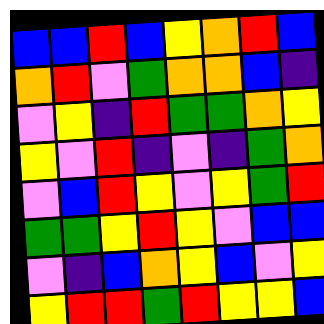[["blue", "blue", "red", "blue", "yellow", "orange", "red", "blue"], ["orange", "red", "violet", "green", "orange", "orange", "blue", "indigo"], ["violet", "yellow", "indigo", "red", "green", "green", "orange", "yellow"], ["yellow", "violet", "red", "indigo", "violet", "indigo", "green", "orange"], ["violet", "blue", "red", "yellow", "violet", "yellow", "green", "red"], ["green", "green", "yellow", "red", "yellow", "violet", "blue", "blue"], ["violet", "indigo", "blue", "orange", "yellow", "blue", "violet", "yellow"], ["yellow", "red", "red", "green", "red", "yellow", "yellow", "blue"]]